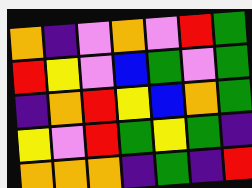[["orange", "indigo", "violet", "orange", "violet", "red", "green"], ["red", "yellow", "violet", "blue", "green", "violet", "green"], ["indigo", "orange", "red", "yellow", "blue", "orange", "green"], ["yellow", "violet", "red", "green", "yellow", "green", "indigo"], ["orange", "orange", "orange", "indigo", "green", "indigo", "red"]]